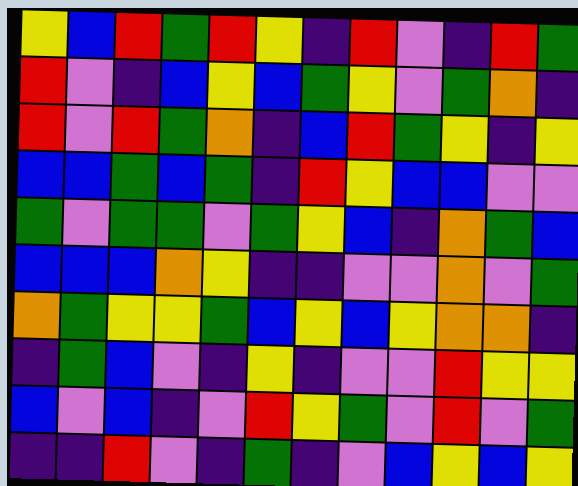[["yellow", "blue", "red", "green", "red", "yellow", "indigo", "red", "violet", "indigo", "red", "green"], ["red", "violet", "indigo", "blue", "yellow", "blue", "green", "yellow", "violet", "green", "orange", "indigo"], ["red", "violet", "red", "green", "orange", "indigo", "blue", "red", "green", "yellow", "indigo", "yellow"], ["blue", "blue", "green", "blue", "green", "indigo", "red", "yellow", "blue", "blue", "violet", "violet"], ["green", "violet", "green", "green", "violet", "green", "yellow", "blue", "indigo", "orange", "green", "blue"], ["blue", "blue", "blue", "orange", "yellow", "indigo", "indigo", "violet", "violet", "orange", "violet", "green"], ["orange", "green", "yellow", "yellow", "green", "blue", "yellow", "blue", "yellow", "orange", "orange", "indigo"], ["indigo", "green", "blue", "violet", "indigo", "yellow", "indigo", "violet", "violet", "red", "yellow", "yellow"], ["blue", "violet", "blue", "indigo", "violet", "red", "yellow", "green", "violet", "red", "violet", "green"], ["indigo", "indigo", "red", "violet", "indigo", "green", "indigo", "violet", "blue", "yellow", "blue", "yellow"]]